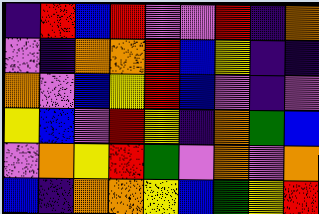[["indigo", "red", "blue", "red", "violet", "violet", "red", "indigo", "orange"], ["violet", "indigo", "orange", "orange", "red", "blue", "yellow", "indigo", "indigo"], ["orange", "violet", "blue", "yellow", "red", "blue", "violet", "indigo", "violet"], ["yellow", "blue", "violet", "red", "yellow", "indigo", "orange", "green", "blue"], ["violet", "orange", "yellow", "red", "green", "violet", "orange", "violet", "orange"], ["blue", "indigo", "orange", "orange", "yellow", "blue", "green", "yellow", "red"]]